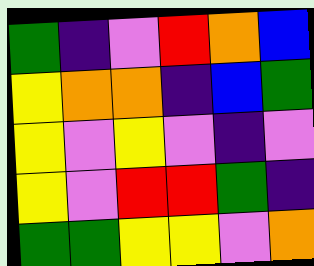[["green", "indigo", "violet", "red", "orange", "blue"], ["yellow", "orange", "orange", "indigo", "blue", "green"], ["yellow", "violet", "yellow", "violet", "indigo", "violet"], ["yellow", "violet", "red", "red", "green", "indigo"], ["green", "green", "yellow", "yellow", "violet", "orange"]]